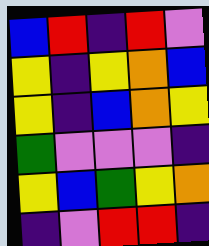[["blue", "red", "indigo", "red", "violet"], ["yellow", "indigo", "yellow", "orange", "blue"], ["yellow", "indigo", "blue", "orange", "yellow"], ["green", "violet", "violet", "violet", "indigo"], ["yellow", "blue", "green", "yellow", "orange"], ["indigo", "violet", "red", "red", "indigo"]]